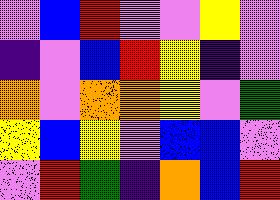[["violet", "blue", "red", "violet", "violet", "yellow", "violet"], ["indigo", "violet", "blue", "red", "yellow", "indigo", "violet"], ["orange", "violet", "orange", "orange", "yellow", "violet", "green"], ["yellow", "blue", "yellow", "violet", "blue", "blue", "violet"], ["violet", "red", "green", "indigo", "orange", "blue", "red"]]